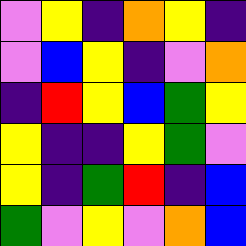[["violet", "yellow", "indigo", "orange", "yellow", "indigo"], ["violet", "blue", "yellow", "indigo", "violet", "orange"], ["indigo", "red", "yellow", "blue", "green", "yellow"], ["yellow", "indigo", "indigo", "yellow", "green", "violet"], ["yellow", "indigo", "green", "red", "indigo", "blue"], ["green", "violet", "yellow", "violet", "orange", "blue"]]